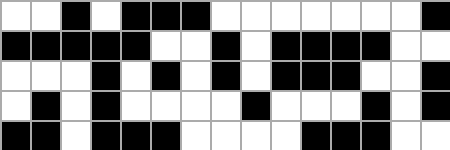[["white", "white", "black", "white", "black", "black", "black", "white", "white", "white", "white", "white", "white", "white", "black"], ["black", "black", "black", "black", "black", "white", "white", "black", "white", "black", "black", "black", "black", "white", "white"], ["white", "white", "white", "black", "white", "black", "white", "black", "white", "black", "black", "black", "white", "white", "black"], ["white", "black", "white", "black", "white", "white", "white", "white", "black", "white", "white", "white", "black", "white", "black"], ["black", "black", "white", "black", "black", "black", "white", "white", "white", "white", "black", "black", "black", "white", "white"]]